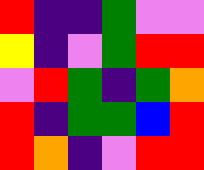[["red", "indigo", "indigo", "green", "violet", "violet"], ["yellow", "indigo", "violet", "green", "red", "red"], ["violet", "red", "green", "indigo", "green", "orange"], ["red", "indigo", "green", "green", "blue", "red"], ["red", "orange", "indigo", "violet", "red", "red"]]